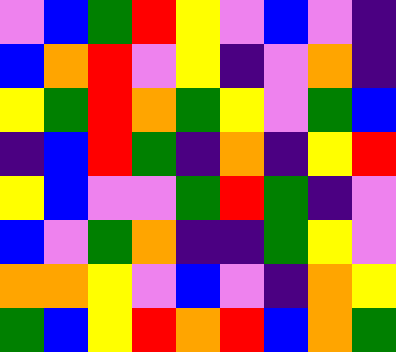[["violet", "blue", "green", "red", "yellow", "violet", "blue", "violet", "indigo"], ["blue", "orange", "red", "violet", "yellow", "indigo", "violet", "orange", "indigo"], ["yellow", "green", "red", "orange", "green", "yellow", "violet", "green", "blue"], ["indigo", "blue", "red", "green", "indigo", "orange", "indigo", "yellow", "red"], ["yellow", "blue", "violet", "violet", "green", "red", "green", "indigo", "violet"], ["blue", "violet", "green", "orange", "indigo", "indigo", "green", "yellow", "violet"], ["orange", "orange", "yellow", "violet", "blue", "violet", "indigo", "orange", "yellow"], ["green", "blue", "yellow", "red", "orange", "red", "blue", "orange", "green"]]